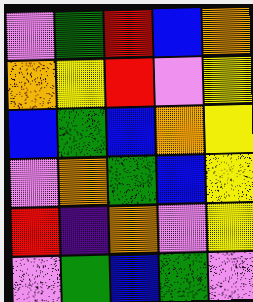[["violet", "green", "red", "blue", "orange"], ["orange", "yellow", "red", "violet", "yellow"], ["blue", "green", "blue", "orange", "yellow"], ["violet", "orange", "green", "blue", "yellow"], ["red", "indigo", "orange", "violet", "yellow"], ["violet", "green", "blue", "green", "violet"]]